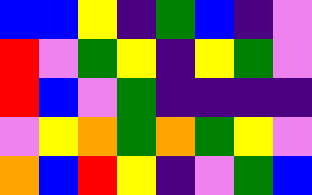[["blue", "blue", "yellow", "indigo", "green", "blue", "indigo", "violet"], ["red", "violet", "green", "yellow", "indigo", "yellow", "green", "violet"], ["red", "blue", "violet", "green", "indigo", "indigo", "indigo", "indigo"], ["violet", "yellow", "orange", "green", "orange", "green", "yellow", "violet"], ["orange", "blue", "red", "yellow", "indigo", "violet", "green", "blue"]]